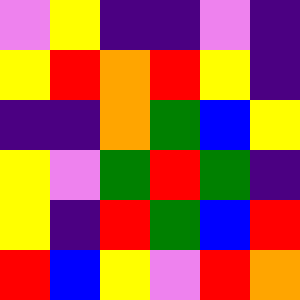[["violet", "yellow", "indigo", "indigo", "violet", "indigo"], ["yellow", "red", "orange", "red", "yellow", "indigo"], ["indigo", "indigo", "orange", "green", "blue", "yellow"], ["yellow", "violet", "green", "red", "green", "indigo"], ["yellow", "indigo", "red", "green", "blue", "red"], ["red", "blue", "yellow", "violet", "red", "orange"]]